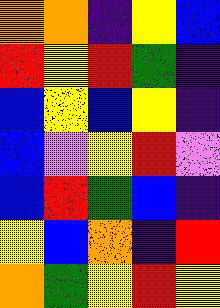[["orange", "orange", "indigo", "yellow", "blue"], ["red", "yellow", "red", "green", "indigo"], ["blue", "yellow", "blue", "yellow", "indigo"], ["blue", "violet", "yellow", "red", "violet"], ["blue", "red", "green", "blue", "indigo"], ["yellow", "blue", "orange", "indigo", "red"], ["orange", "green", "yellow", "red", "yellow"]]